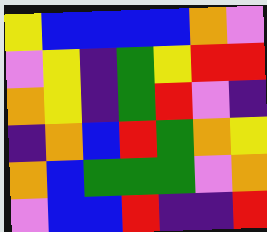[["yellow", "blue", "blue", "blue", "blue", "orange", "violet"], ["violet", "yellow", "indigo", "green", "yellow", "red", "red"], ["orange", "yellow", "indigo", "green", "red", "violet", "indigo"], ["indigo", "orange", "blue", "red", "green", "orange", "yellow"], ["orange", "blue", "green", "green", "green", "violet", "orange"], ["violet", "blue", "blue", "red", "indigo", "indigo", "red"]]